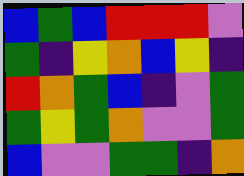[["blue", "green", "blue", "red", "red", "red", "violet"], ["green", "indigo", "yellow", "orange", "blue", "yellow", "indigo"], ["red", "orange", "green", "blue", "indigo", "violet", "green"], ["green", "yellow", "green", "orange", "violet", "violet", "green"], ["blue", "violet", "violet", "green", "green", "indigo", "orange"]]